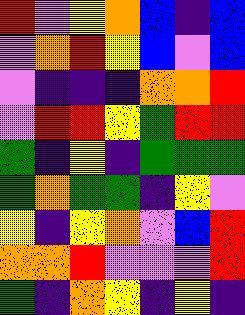[["red", "violet", "yellow", "orange", "blue", "indigo", "blue"], ["violet", "orange", "red", "yellow", "blue", "violet", "blue"], ["violet", "indigo", "indigo", "indigo", "orange", "orange", "red"], ["violet", "red", "red", "yellow", "green", "red", "red"], ["green", "indigo", "yellow", "indigo", "green", "green", "green"], ["green", "orange", "green", "green", "indigo", "yellow", "violet"], ["yellow", "indigo", "yellow", "orange", "violet", "blue", "red"], ["orange", "orange", "red", "violet", "violet", "violet", "red"], ["green", "indigo", "orange", "yellow", "indigo", "yellow", "indigo"]]